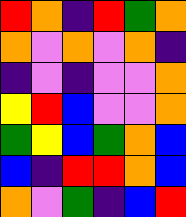[["red", "orange", "indigo", "red", "green", "orange"], ["orange", "violet", "orange", "violet", "orange", "indigo"], ["indigo", "violet", "indigo", "violet", "violet", "orange"], ["yellow", "red", "blue", "violet", "violet", "orange"], ["green", "yellow", "blue", "green", "orange", "blue"], ["blue", "indigo", "red", "red", "orange", "blue"], ["orange", "violet", "green", "indigo", "blue", "red"]]